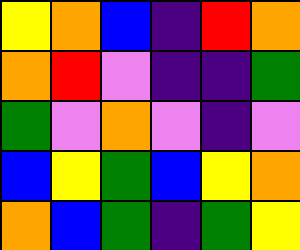[["yellow", "orange", "blue", "indigo", "red", "orange"], ["orange", "red", "violet", "indigo", "indigo", "green"], ["green", "violet", "orange", "violet", "indigo", "violet"], ["blue", "yellow", "green", "blue", "yellow", "orange"], ["orange", "blue", "green", "indigo", "green", "yellow"]]